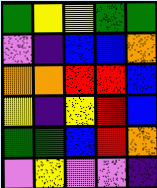[["green", "yellow", "yellow", "green", "green"], ["violet", "indigo", "blue", "blue", "orange"], ["orange", "orange", "red", "red", "blue"], ["yellow", "indigo", "yellow", "red", "blue"], ["green", "green", "blue", "red", "orange"], ["violet", "yellow", "violet", "violet", "indigo"]]